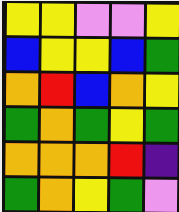[["yellow", "yellow", "violet", "violet", "yellow"], ["blue", "yellow", "yellow", "blue", "green"], ["orange", "red", "blue", "orange", "yellow"], ["green", "orange", "green", "yellow", "green"], ["orange", "orange", "orange", "red", "indigo"], ["green", "orange", "yellow", "green", "violet"]]